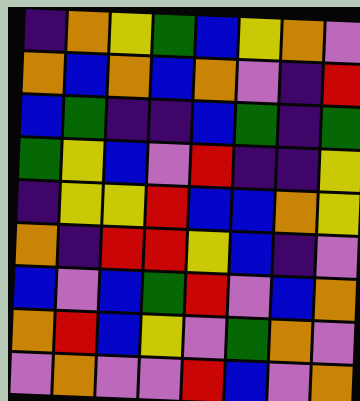[["indigo", "orange", "yellow", "green", "blue", "yellow", "orange", "violet"], ["orange", "blue", "orange", "blue", "orange", "violet", "indigo", "red"], ["blue", "green", "indigo", "indigo", "blue", "green", "indigo", "green"], ["green", "yellow", "blue", "violet", "red", "indigo", "indigo", "yellow"], ["indigo", "yellow", "yellow", "red", "blue", "blue", "orange", "yellow"], ["orange", "indigo", "red", "red", "yellow", "blue", "indigo", "violet"], ["blue", "violet", "blue", "green", "red", "violet", "blue", "orange"], ["orange", "red", "blue", "yellow", "violet", "green", "orange", "violet"], ["violet", "orange", "violet", "violet", "red", "blue", "violet", "orange"]]